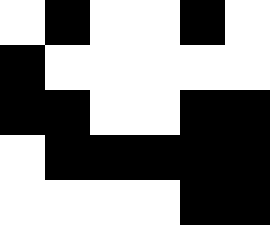[["white", "black", "white", "white", "black", "white"], ["black", "white", "white", "white", "white", "white"], ["black", "black", "white", "white", "black", "black"], ["white", "black", "black", "black", "black", "black"], ["white", "white", "white", "white", "black", "black"]]